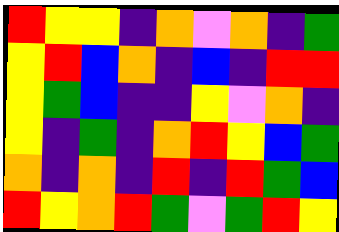[["red", "yellow", "yellow", "indigo", "orange", "violet", "orange", "indigo", "green"], ["yellow", "red", "blue", "orange", "indigo", "blue", "indigo", "red", "red"], ["yellow", "green", "blue", "indigo", "indigo", "yellow", "violet", "orange", "indigo"], ["yellow", "indigo", "green", "indigo", "orange", "red", "yellow", "blue", "green"], ["orange", "indigo", "orange", "indigo", "red", "indigo", "red", "green", "blue"], ["red", "yellow", "orange", "red", "green", "violet", "green", "red", "yellow"]]